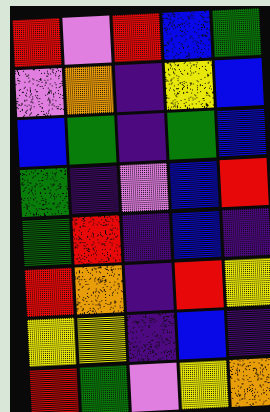[["red", "violet", "red", "blue", "green"], ["violet", "orange", "indigo", "yellow", "blue"], ["blue", "green", "indigo", "green", "blue"], ["green", "indigo", "violet", "blue", "red"], ["green", "red", "indigo", "blue", "indigo"], ["red", "orange", "indigo", "red", "yellow"], ["yellow", "yellow", "indigo", "blue", "indigo"], ["red", "green", "violet", "yellow", "orange"]]